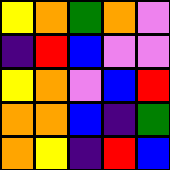[["yellow", "orange", "green", "orange", "violet"], ["indigo", "red", "blue", "violet", "violet"], ["yellow", "orange", "violet", "blue", "red"], ["orange", "orange", "blue", "indigo", "green"], ["orange", "yellow", "indigo", "red", "blue"]]